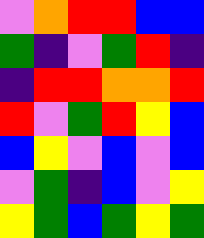[["violet", "orange", "red", "red", "blue", "blue"], ["green", "indigo", "violet", "green", "red", "indigo"], ["indigo", "red", "red", "orange", "orange", "red"], ["red", "violet", "green", "red", "yellow", "blue"], ["blue", "yellow", "violet", "blue", "violet", "blue"], ["violet", "green", "indigo", "blue", "violet", "yellow"], ["yellow", "green", "blue", "green", "yellow", "green"]]